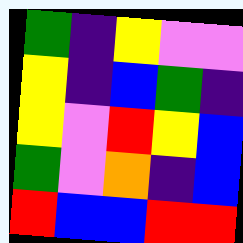[["green", "indigo", "yellow", "violet", "violet"], ["yellow", "indigo", "blue", "green", "indigo"], ["yellow", "violet", "red", "yellow", "blue"], ["green", "violet", "orange", "indigo", "blue"], ["red", "blue", "blue", "red", "red"]]